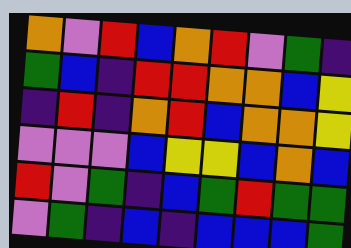[["orange", "violet", "red", "blue", "orange", "red", "violet", "green", "indigo"], ["green", "blue", "indigo", "red", "red", "orange", "orange", "blue", "yellow"], ["indigo", "red", "indigo", "orange", "red", "blue", "orange", "orange", "yellow"], ["violet", "violet", "violet", "blue", "yellow", "yellow", "blue", "orange", "blue"], ["red", "violet", "green", "indigo", "blue", "green", "red", "green", "green"], ["violet", "green", "indigo", "blue", "indigo", "blue", "blue", "blue", "green"]]